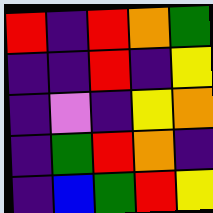[["red", "indigo", "red", "orange", "green"], ["indigo", "indigo", "red", "indigo", "yellow"], ["indigo", "violet", "indigo", "yellow", "orange"], ["indigo", "green", "red", "orange", "indigo"], ["indigo", "blue", "green", "red", "yellow"]]